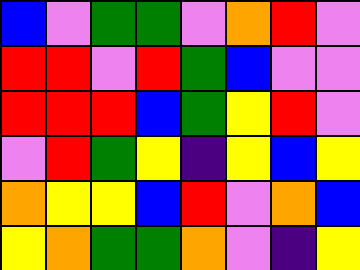[["blue", "violet", "green", "green", "violet", "orange", "red", "violet"], ["red", "red", "violet", "red", "green", "blue", "violet", "violet"], ["red", "red", "red", "blue", "green", "yellow", "red", "violet"], ["violet", "red", "green", "yellow", "indigo", "yellow", "blue", "yellow"], ["orange", "yellow", "yellow", "blue", "red", "violet", "orange", "blue"], ["yellow", "orange", "green", "green", "orange", "violet", "indigo", "yellow"]]